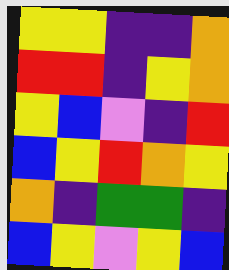[["yellow", "yellow", "indigo", "indigo", "orange"], ["red", "red", "indigo", "yellow", "orange"], ["yellow", "blue", "violet", "indigo", "red"], ["blue", "yellow", "red", "orange", "yellow"], ["orange", "indigo", "green", "green", "indigo"], ["blue", "yellow", "violet", "yellow", "blue"]]